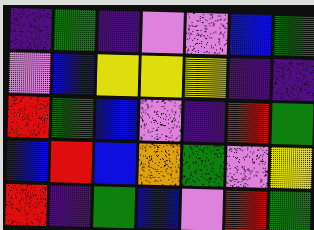[["indigo", "green", "indigo", "violet", "violet", "blue", "green"], ["violet", "blue", "yellow", "yellow", "yellow", "indigo", "indigo"], ["red", "green", "blue", "violet", "indigo", "red", "green"], ["blue", "red", "blue", "orange", "green", "violet", "yellow"], ["red", "indigo", "green", "blue", "violet", "red", "green"]]